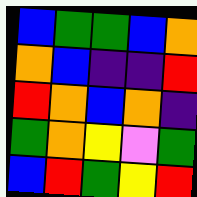[["blue", "green", "green", "blue", "orange"], ["orange", "blue", "indigo", "indigo", "red"], ["red", "orange", "blue", "orange", "indigo"], ["green", "orange", "yellow", "violet", "green"], ["blue", "red", "green", "yellow", "red"]]